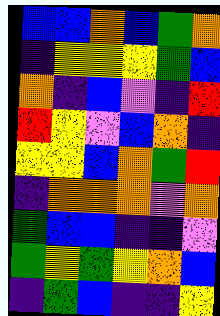[["blue", "blue", "orange", "blue", "green", "orange"], ["indigo", "yellow", "yellow", "yellow", "green", "blue"], ["orange", "indigo", "blue", "violet", "indigo", "red"], ["red", "yellow", "violet", "blue", "orange", "indigo"], ["yellow", "yellow", "blue", "orange", "green", "red"], ["indigo", "orange", "orange", "orange", "violet", "orange"], ["green", "blue", "blue", "indigo", "indigo", "violet"], ["green", "yellow", "green", "yellow", "orange", "blue"], ["indigo", "green", "blue", "indigo", "indigo", "yellow"]]